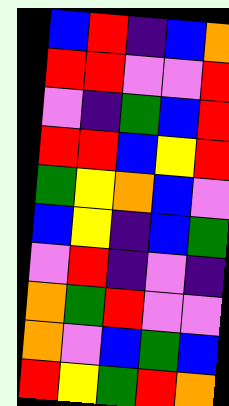[["blue", "red", "indigo", "blue", "orange"], ["red", "red", "violet", "violet", "red"], ["violet", "indigo", "green", "blue", "red"], ["red", "red", "blue", "yellow", "red"], ["green", "yellow", "orange", "blue", "violet"], ["blue", "yellow", "indigo", "blue", "green"], ["violet", "red", "indigo", "violet", "indigo"], ["orange", "green", "red", "violet", "violet"], ["orange", "violet", "blue", "green", "blue"], ["red", "yellow", "green", "red", "orange"]]